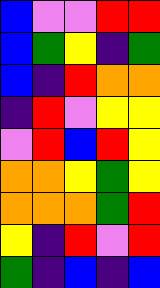[["blue", "violet", "violet", "red", "red"], ["blue", "green", "yellow", "indigo", "green"], ["blue", "indigo", "red", "orange", "orange"], ["indigo", "red", "violet", "yellow", "yellow"], ["violet", "red", "blue", "red", "yellow"], ["orange", "orange", "yellow", "green", "yellow"], ["orange", "orange", "orange", "green", "red"], ["yellow", "indigo", "red", "violet", "red"], ["green", "indigo", "blue", "indigo", "blue"]]